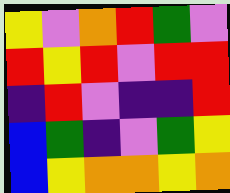[["yellow", "violet", "orange", "red", "green", "violet"], ["red", "yellow", "red", "violet", "red", "red"], ["indigo", "red", "violet", "indigo", "indigo", "red"], ["blue", "green", "indigo", "violet", "green", "yellow"], ["blue", "yellow", "orange", "orange", "yellow", "orange"]]